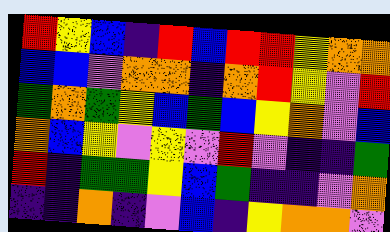[["red", "yellow", "blue", "indigo", "red", "blue", "red", "red", "yellow", "orange", "orange"], ["blue", "blue", "violet", "orange", "orange", "indigo", "orange", "red", "yellow", "violet", "red"], ["green", "orange", "green", "yellow", "blue", "green", "blue", "yellow", "orange", "violet", "blue"], ["orange", "blue", "yellow", "violet", "yellow", "violet", "red", "violet", "indigo", "indigo", "green"], ["red", "indigo", "green", "green", "yellow", "blue", "green", "indigo", "indigo", "violet", "orange"], ["indigo", "indigo", "orange", "indigo", "violet", "blue", "indigo", "yellow", "orange", "orange", "violet"]]